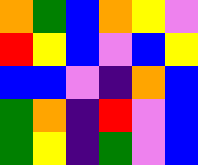[["orange", "green", "blue", "orange", "yellow", "violet"], ["red", "yellow", "blue", "violet", "blue", "yellow"], ["blue", "blue", "violet", "indigo", "orange", "blue"], ["green", "orange", "indigo", "red", "violet", "blue"], ["green", "yellow", "indigo", "green", "violet", "blue"]]